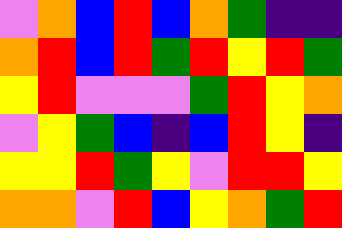[["violet", "orange", "blue", "red", "blue", "orange", "green", "indigo", "indigo"], ["orange", "red", "blue", "red", "green", "red", "yellow", "red", "green"], ["yellow", "red", "violet", "violet", "violet", "green", "red", "yellow", "orange"], ["violet", "yellow", "green", "blue", "indigo", "blue", "red", "yellow", "indigo"], ["yellow", "yellow", "red", "green", "yellow", "violet", "red", "red", "yellow"], ["orange", "orange", "violet", "red", "blue", "yellow", "orange", "green", "red"]]